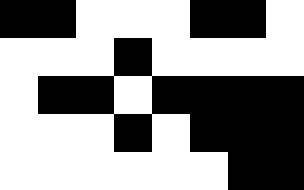[["black", "black", "white", "white", "white", "black", "black", "white"], ["white", "white", "white", "black", "white", "white", "white", "white"], ["white", "black", "black", "white", "black", "black", "black", "black"], ["white", "white", "white", "black", "white", "black", "black", "black"], ["white", "white", "white", "white", "white", "white", "black", "black"]]